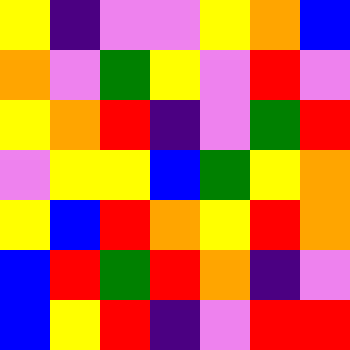[["yellow", "indigo", "violet", "violet", "yellow", "orange", "blue"], ["orange", "violet", "green", "yellow", "violet", "red", "violet"], ["yellow", "orange", "red", "indigo", "violet", "green", "red"], ["violet", "yellow", "yellow", "blue", "green", "yellow", "orange"], ["yellow", "blue", "red", "orange", "yellow", "red", "orange"], ["blue", "red", "green", "red", "orange", "indigo", "violet"], ["blue", "yellow", "red", "indigo", "violet", "red", "red"]]